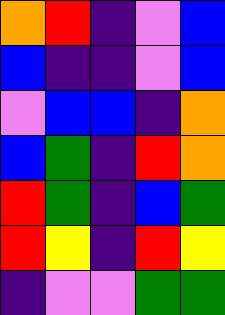[["orange", "red", "indigo", "violet", "blue"], ["blue", "indigo", "indigo", "violet", "blue"], ["violet", "blue", "blue", "indigo", "orange"], ["blue", "green", "indigo", "red", "orange"], ["red", "green", "indigo", "blue", "green"], ["red", "yellow", "indigo", "red", "yellow"], ["indigo", "violet", "violet", "green", "green"]]